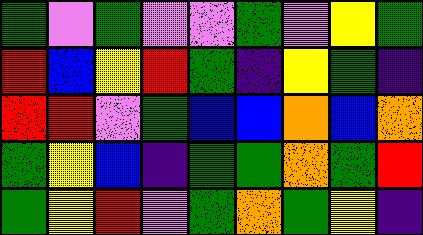[["green", "violet", "green", "violet", "violet", "green", "violet", "yellow", "green"], ["red", "blue", "yellow", "red", "green", "indigo", "yellow", "green", "indigo"], ["red", "red", "violet", "green", "blue", "blue", "orange", "blue", "orange"], ["green", "yellow", "blue", "indigo", "green", "green", "orange", "green", "red"], ["green", "yellow", "red", "violet", "green", "orange", "green", "yellow", "indigo"]]